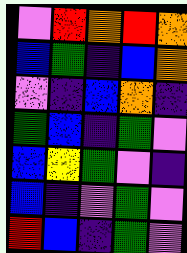[["violet", "red", "orange", "red", "orange"], ["blue", "green", "indigo", "blue", "orange"], ["violet", "indigo", "blue", "orange", "indigo"], ["green", "blue", "indigo", "green", "violet"], ["blue", "yellow", "green", "violet", "indigo"], ["blue", "indigo", "violet", "green", "violet"], ["red", "blue", "indigo", "green", "violet"]]